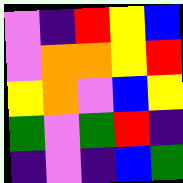[["violet", "indigo", "red", "yellow", "blue"], ["violet", "orange", "orange", "yellow", "red"], ["yellow", "orange", "violet", "blue", "yellow"], ["green", "violet", "green", "red", "indigo"], ["indigo", "violet", "indigo", "blue", "green"]]